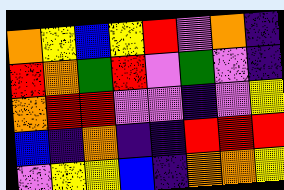[["orange", "yellow", "blue", "yellow", "red", "violet", "orange", "indigo"], ["red", "orange", "green", "red", "violet", "green", "violet", "indigo"], ["orange", "red", "red", "violet", "violet", "indigo", "violet", "yellow"], ["blue", "indigo", "orange", "indigo", "indigo", "red", "red", "red"], ["violet", "yellow", "yellow", "blue", "indigo", "orange", "orange", "yellow"]]